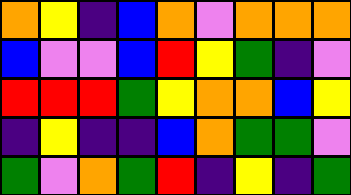[["orange", "yellow", "indigo", "blue", "orange", "violet", "orange", "orange", "orange"], ["blue", "violet", "violet", "blue", "red", "yellow", "green", "indigo", "violet"], ["red", "red", "red", "green", "yellow", "orange", "orange", "blue", "yellow"], ["indigo", "yellow", "indigo", "indigo", "blue", "orange", "green", "green", "violet"], ["green", "violet", "orange", "green", "red", "indigo", "yellow", "indigo", "green"]]